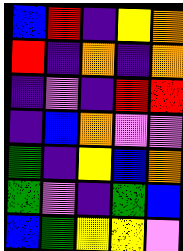[["blue", "red", "indigo", "yellow", "orange"], ["red", "indigo", "orange", "indigo", "orange"], ["indigo", "violet", "indigo", "red", "red"], ["indigo", "blue", "orange", "violet", "violet"], ["green", "indigo", "yellow", "blue", "orange"], ["green", "violet", "indigo", "green", "blue"], ["blue", "green", "yellow", "yellow", "violet"]]